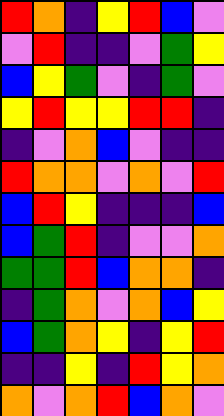[["red", "orange", "indigo", "yellow", "red", "blue", "violet"], ["violet", "red", "indigo", "indigo", "violet", "green", "yellow"], ["blue", "yellow", "green", "violet", "indigo", "green", "violet"], ["yellow", "red", "yellow", "yellow", "red", "red", "indigo"], ["indigo", "violet", "orange", "blue", "violet", "indigo", "indigo"], ["red", "orange", "orange", "violet", "orange", "violet", "red"], ["blue", "red", "yellow", "indigo", "indigo", "indigo", "blue"], ["blue", "green", "red", "indigo", "violet", "violet", "orange"], ["green", "green", "red", "blue", "orange", "orange", "indigo"], ["indigo", "green", "orange", "violet", "orange", "blue", "yellow"], ["blue", "green", "orange", "yellow", "indigo", "yellow", "red"], ["indigo", "indigo", "yellow", "indigo", "red", "yellow", "orange"], ["orange", "violet", "orange", "red", "blue", "orange", "violet"]]